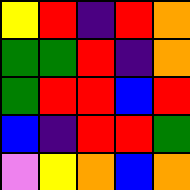[["yellow", "red", "indigo", "red", "orange"], ["green", "green", "red", "indigo", "orange"], ["green", "red", "red", "blue", "red"], ["blue", "indigo", "red", "red", "green"], ["violet", "yellow", "orange", "blue", "orange"]]